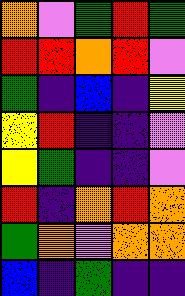[["orange", "violet", "green", "red", "green"], ["red", "red", "orange", "red", "violet"], ["green", "indigo", "blue", "indigo", "yellow"], ["yellow", "red", "indigo", "indigo", "violet"], ["yellow", "green", "indigo", "indigo", "violet"], ["red", "indigo", "orange", "red", "orange"], ["green", "orange", "violet", "orange", "orange"], ["blue", "indigo", "green", "indigo", "indigo"]]